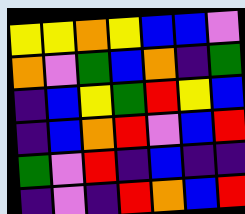[["yellow", "yellow", "orange", "yellow", "blue", "blue", "violet"], ["orange", "violet", "green", "blue", "orange", "indigo", "green"], ["indigo", "blue", "yellow", "green", "red", "yellow", "blue"], ["indigo", "blue", "orange", "red", "violet", "blue", "red"], ["green", "violet", "red", "indigo", "blue", "indigo", "indigo"], ["indigo", "violet", "indigo", "red", "orange", "blue", "red"]]